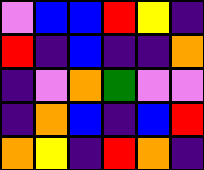[["violet", "blue", "blue", "red", "yellow", "indigo"], ["red", "indigo", "blue", "indigo", "indigo", "orange"], ["indigo", "violet", "orange", "green", "violet", "violet"], ["indigo", "orange", "blue", "indigo", "blue", "red"], ["orange", "yellow", "indigo", "red", "orange", "indigo"]]